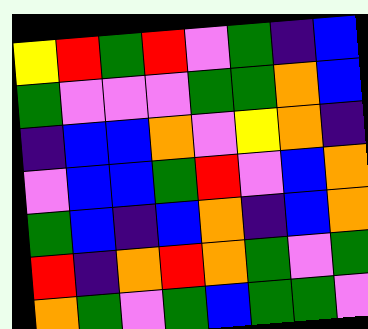[["yellow", "red", "green", "red", "violet", "green", "indigo", "blue"], ["green", "violet", "violet", "violet", "green", "green", "orange", "blue"], ["indigo", "blue", "blue", "orange", "violet", "yellow", "orange", "indigo"], ["violet", "blue", "blue", "green", "red", "violet", "blue", "orange"], ["green", "blue", "indigo", "blue", "orange", "indigo", "blue", "orange"], ["red", "indigo", "orange", "red", "orange", "green", "violet", "green"], ["orange", "green", "violet", "green", "blue", "green", "green", "violet"]]